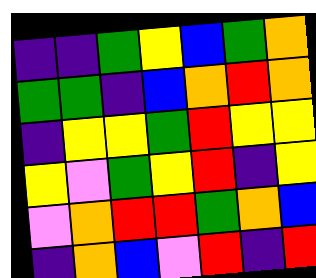[["indigo", "indigo", "green", "yellow", "blue", "green", "orange"], ["green", "green", "indigo", "blue", "orange", "red", "orange"], ["indigo", "yellow", "yellow", "green", "red", "yellow", "yellow"], ["yellow", "violet", "green", "yellow", "red", "indigo", "yellow"], ["violet", "orange", "red", "red", "green", "orange", "blue"], ["indigo", "orange", "blue", "violet", "red", "indigo", "red"]]